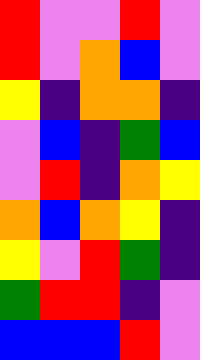[["red", "violet", "violet", "red", "violet"], ["red", "violet", "orange", "blue", "violet"], ["yellow", "indigo", "orange", "orange", "indigo"], ["violet", "blue", "indigo", "green", "blue"], ["violet", "red", "indigo", "orange", "yellow"], ["orange", "blue", "orange", "yellow", "indigo"], ["yellow", "violet", "red", "green", "indigo"], ["green", "red", "red", "indigo", "violet"], ["blue", "blue", "blue", "red", "violet"]]